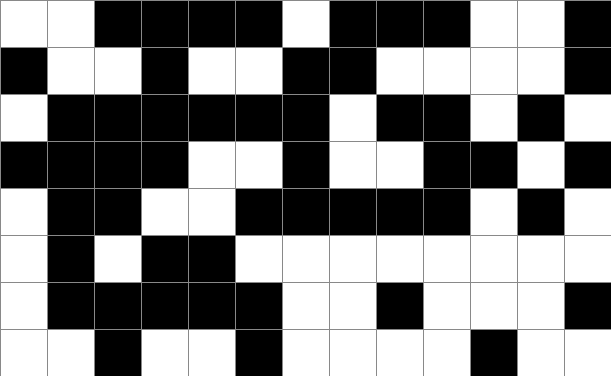[["white", "white", "black", "black", "black", "black", "white", "black", "black", "black", "white", "white", "black"], ["black", "white", "white", "black", "white", "white", "black", "black", "white", "white", "white", "white", "black"], ["white", "black", "black", "black", "black", "black", "black", "white", "black", "black", "white", "black", "white"], ["black", "black", "black", "black", "white", "white", "black", "white", "white", "black", "black", "white", "black"], ["white", "black", "black", "white", "white", "black", "black", "black", "black", "black", "white", "black", "white"], ["white", "black", "white", "black", "black", "white", "white", "white", "white", "white", "white", "white", "white"], ["white", "black", "black", "black", "black", "black", "white", "white", "black", "white", "white", "white", "black"], ["white", "white", "black", "white", "white", "black", "white", "white", "white", "white", "black", "white", "white"]]